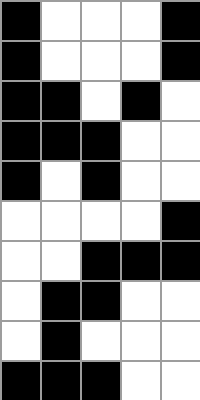[["black", "white", "white", "white", "black"], ["black", "white", "white", "white", "black"], ["black", "black", "white", "black", "white"], ["black", "black", "black", "white", "white"], ["black", "white", "black", "white", "white"], ["white", "white", "white", "white", "black"], ["white", "white", "black", "black", "black"], ["white", "black", "black", "white", "white"], ["white", "black", "white", "white", "white"], ["black", "black", "black", "white", "white"]]